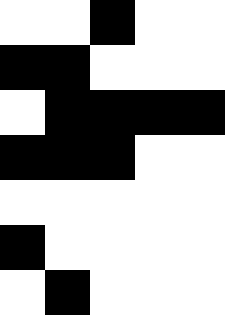[["white", "white", "black", "white", "white"], ["black", "black", "white", "white", "white"], ["white", "black", "black", "black", "black"], ["black", "black", "black", "white", "white"], ["white", "white", "white", "white", "white"], ["black", "white", "white", "white", "white"], ["white", "black", "white", "white", "white"]]